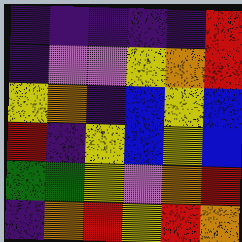[["indigo", "indigo", "indigo", "indigo", "indigo", "red"], ["indigo", "violet", "violet", "yellow", "orange", "red"], ["yellow", "orange", "indigo", "blue", "yellow", "blue"], ["red", "indigo", "yellow", "blue", "yellow", "blue"], ["green", "green", "yellow", "violet", "orange", "red"], ["indigo", "orange", "red", "yellow", "red", "orange"]]